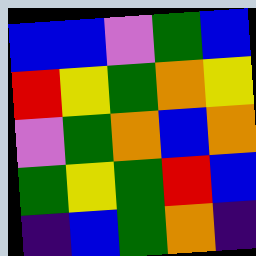[["blue", "blue", "violet", "green", "blue"], ["red", "yellow", "green", "orange", "yellow"], ["violet", "green", "orange", "blue", "orange"], ["green", "yellow", "green", "red", "blue"], ["indigo", "blue", "green", "orange", "indigo"]]